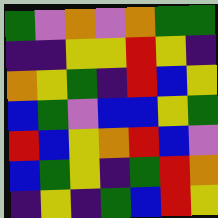[["green", "violet", "orange", "violet", "orange", "green", "green"], ["indigo", "indigo", "yellow", "yellow", "red", "yellow", "indigo"], ["orange", "yellow", "green", "indigo", "red", "blue", "yellow"], ["blue", "green", "violet", "blue", "blue", "yellow", "green"], ["red", "blue", "yellow", "orange", "red", "blue", "violet"], ["blue", "green", "yellow", "indigo", "green", "red", "orange"], ["indigo", "yellow", "indigo", "green", "blue", "red", "yellow"]]